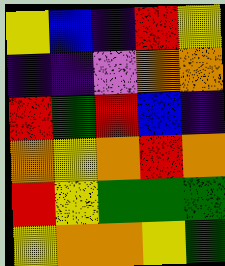[["yellow", "blue", "indigo", "red", "yellow"], ["indigo", "indigo", "violet", "orange", "orange"], ["red", "green", "red", "blue", "indigo"], ["orange", "yellow", "orange", "red", "orange"], ["red", "yellow", "green", "green", "green"], ["yellow", "orange", "orange", "yellow", "green"]]